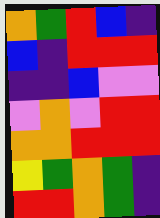[["orange", "green", "red", "blue", "indigo"], ["blue", "indigo", "red", "red", "red"], ["indigo", "indigo", "blue", "violet", "violet"], ["violet", "orange", "violet", "red", "red"], ["orange", "orange", "red", "red", "red"], ["yellow", "green", "orange", "green", "indigo"], ["red", "red", "orange", "green", "indigo"]]